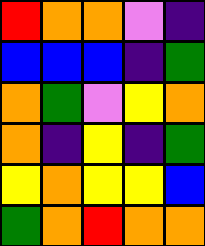[["red", "orange", "orange", "violet", "indigo"], ["blue", "blue", "blue", "indigo", "green"], ["orange", "green", "violet", "yellow", "orange"], ["orange", "indigo", "yellow", "indigo", "green"], ["yellow", "orange", "yellow", "yellow", "blue"], ["green", "orange", "red", "orange", "orange"]]